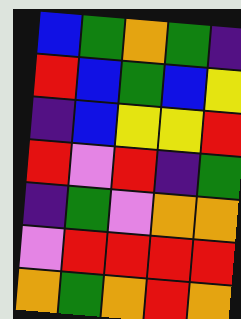[["blue", "green", "orange", "green", "indigo"], ["red", "blue", "green", "blue", "yellow"], ["indigo", "blue", "yellow", "yellow", "red"], ["red", "violet", "red", "indigo", "green"], ["indigo", "green", "violet", "orange", "orange"], ["violet", "red", "red", "red", "red"], ["orange", "green", "orange", "red", "orange"]]